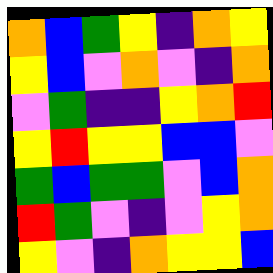[["orange", "blue", "green", "yellow", "indigo", "orange", "yellow"], ["yellow", "blue", "violet", "orange", "violet", "indigo", "orange"], ["violet", "green", "indigo", "indigo", "yellow", "orange", "red"], ["yellow", "red", "yellow", "yellow", "blue", "blue", "violet"], ["green", "blue", "green", "green", "violet", "blue", "orange"], ["red", "green", "violet", "indigo", "violet", "yellow", "orange"], ["yellow", "violet", "indigo", "orange", "yellow", "yellow", "blue"]]